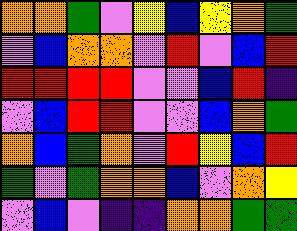[["orange", "orange", "green", "violet", "yellow", "blue", "yellow", "orange", "green"], ["violet", "blue", "orange", "orange", "violet", "red", "violet", "blue", "red"], ["red", "red", "red", "red", "violet", "violet", "blue", "red", "indigo"], ["violet", "blue", "red", "red", "violet", "violet", "blue", "orange", "green"], ["orange", "blue", "green", "orange", "violet", "red", "yellow", "blue", "red"], ["green", "violet", "green", "orange", "orange", "blue", "violet", "orange", "yellow"], ["violet", "blue", "violet", "indigo", "indigo", "orange", "orange", "green", "green"]]